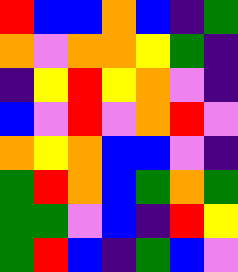[["red", "blue", "blue", "orange", "blue", "indigo", "green"], ["orange", "violet", "orange", "orange", "yellow", "green", "indigo"], ["indigo", "yellow", "red", "yellow", "orange", "violet", "indigo"], ["blue", "violet", "red", "violet", "orange", "red", "violet"], ["orange", "yellow", "orange", "blue", "blue", "violet", "indigo"], ["green", "red", "orange", "blue", "green", "orange", "green"], ["green", "green", "violet", "blue", "indigo", "red", "yellow"], ["green", "red", "blue", "indigo", "green", "blue", "violet"]]